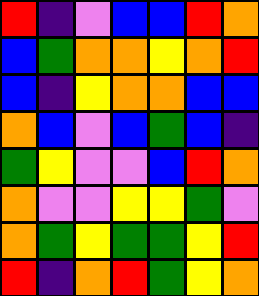[["red", "indigo", "violet", "blue", "blue", "red", "orange"], ["blue", "green", "orange", "orange", "yellow", "orange", "red"], ["blue", "indigo", "yellow", "orange", "orange", "blue", "blue"], ["orange", "blue", "violet", "blue", "green", "blue", "indigo"], ["green", "yellow", "violet", "violet", "blue", "red", "orange"], ["orange", "violet", "violet", "yellow", "yellow", "green", "violet"], ["orange", "green", "yellow", "green", "green", "yellow", "red"], ["red", "indigo", "orange", "red", "green", "yellow", "orange"]]